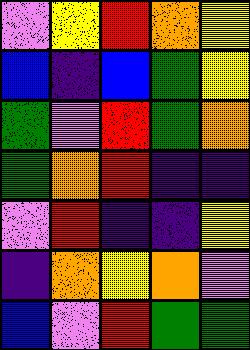[["violet", "yellow", "red", "orange", "yellow"], ["blue", "indigo", "blue", "green", "yellow"], ["green", "violet", "red", "green", "orange"], ["green", "orange", "red", "indigo", "indigo"], ["violet", "red", "indigo", "indigo", "yellow"], ["indigo", "orange", "yellow", "orange", "violet"], ["blue", "violet", "red", "green", "green"]]